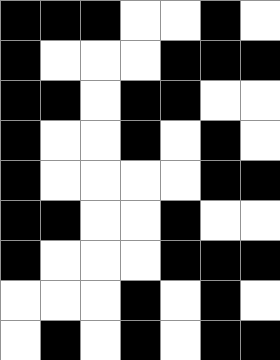[["black", "black", "black", "white", "white", "black", "white"], ["black", "white", "white", "white", "black", "black", "black"], ["black", "black", "white", "black", "black", "white", "white"], ["black", "white", "white", "black", "white", "black", "white"], ["black", "white", "white", "white", "white", "black", "black"], ["black", "black", "white", "white", "black", "white", "white"], ["black", "white", "white", "white", "black", "black", "black"], ["white", "white", "white", "black", "white", "black", "white"], ["white", "black", "white", "black", "white", "black", "black"]]